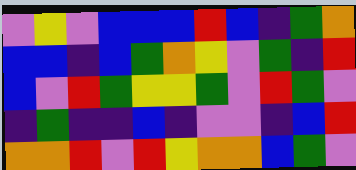[["violet", "yellow", "violet", "blue", "blue", "blue", "red", "blue", "indigo", "green", "orange"], ["blue", "blue", "indigo", "blue", "green", "orange", "yellow", "violet", "green", "indigo", "red"], ["blue", "violet", "red", "green", "yellow", "yellow", "green", "violet", "red", "green", "violet"], ["indigo", "green", "indigo", "indigo", "blue", "indigo", "violet", "violet", "indigo", "blue", "red"], ["orange", "orange", "red", "violet", "red", "yellow", "orange", "orange", "blue", "green", "violet"]]